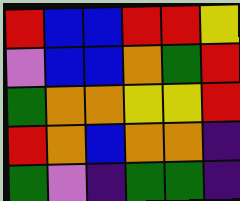[["red", "blue", "blue", "red", "red", "yellow"], ["violet", "blue", "blue", "orange", "green", "red"], ["green", "orange", "orange", "yellow", "yellow", "red"], ["red", "orange", "blue", "orange", "orange", "indigo"], ["green", "violet", "indigo", "green", "green", "indigo"]]